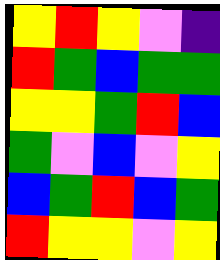[["yellow", "red", "yellow", "violet", "indigo"], ["red", "green", "blue", "green", "green"], ["yellow", "yellow", "green", "red", "blue"], ["green", "violet", "blue", "violet", "yellow"], ["blue", "green", "red", "blue", "green"], ["red", "yellow", "yellow", "violet", "yellow"]]